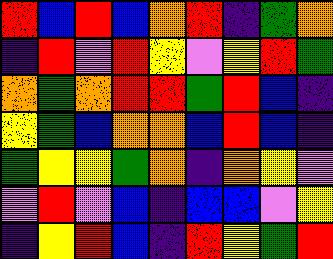[["red", "blue", "red", "blue", "orange", "red", "indigo", "green", "orange"], ["indigo", "red", "violet", "red", "yellow", "violet", "yellow", "red", "green"], ["orange", "green", "orange", "red", "red", "green", "red", "blue", "indigo"], ["yellow", "green", "blue", "orange", "orange", "blue", "red", "blue", "indigo"], ["green", "yellow", "yellow", "green", "orange", "indigo", "orange", "yellow", "violet"], ["violet", "red", "violet", "blue", "indigo", "blue", "blue", "violet", "yellow"], ["indigo", "yellow", "red", "blue", "indigo", "red", "yellow", "green", "red"]]